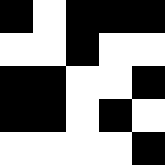[["black", "white", "black", "black", "black"], ["white", "white", "black", "white", "white"], ["black", "black", "white", "white", "black"], ["black", "black", "white", "black", "white"], ["white", "white", "white", "white", "black"]]